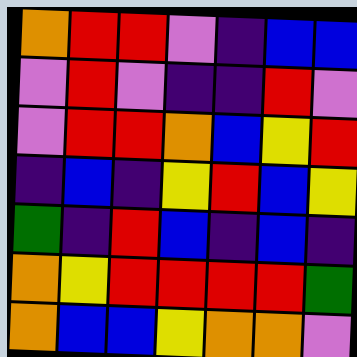[["orange", "red", "red", "violet", "indigo", "blue", "blue"], ["violet", "red", "violet", "indigo", "indigo", "red", "violet"], ["violet", "red", "red", "orange", "blue", "yellow", "red"], ["indigo", "blue", "indigo", "yellow", "red", "blue", "yellow"], ["green", "indigo", "red", "blue", "indigo", "blue", "indigo"], ["orange", "yellow", "red", "red", "red", "red", "green"], ["orange", "blue", "blue", "yellow", "orange", "orange", "violet"]]